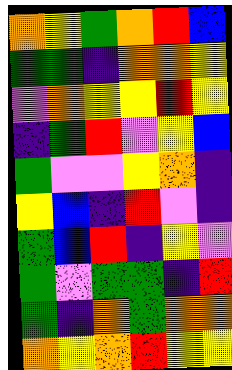[["orange", "yellow", "green", "orange", "red", "blue"], ["green", "green", "indigo", "orange", "orange", "yellow"], ["violet", "orange", "yellow", "yellow", "red", "yellow"], ["indigo", "green", "red", "violet", "yellow", "blue"], ["green", "violet", "violet", "yellow", "orange", "indigo"], ["yellow", "blue", "indigo", "red", "violet", "indigo"], ["green", "blue", "red", "indigo", "yellow", "violet"], ["green", "violet", "green", "green", "indigo", "red"], ["green", "indigo", "orange", "green", "orange", "orange"], ["orange", "yellow", "orange", "red", "yellow", "yellow"]]